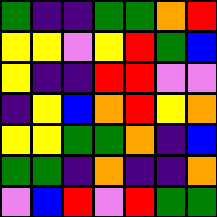[["green", "indigo", "indigo", "green", "green", "orange", "red"], ["yellow", "yellow", "violet", "yellow", "red", "green", "blue"], ["yellow", "indigo", "indigo", "red", "red", "violet", "violet"], ["indigo", "yellow", "blue", "orange", "red", "yellow", "orange"], ["yellow", "yellow", "green", "green", "orange", "indigo", "blue"], ["green", "green", "indigo", "orange", "indigo", "indigo", "orange"], ["violet", "blue", "red", "violet", "red", "green", "green"]]